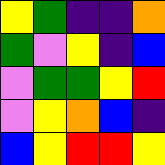[["yellow", "green", "indigo", "indigo", "orange"], ["green", "violet", "yellow", "indigo", "blue"], ["violet", "green", "green", "yellow", "red"], ["violet", "yellow", "orange", "blue", "indigo"], ["blue", "yellow", "red", "red", "yellow"]]